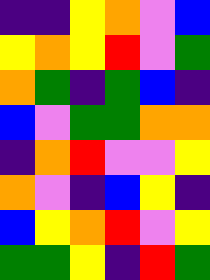[["indigo", "indigo", "yellow", "orange", "violet", "blue"], ["yellow", "orange", "yellow", "red", "violet", "green"], ["orange", "green", "indigo", "green", "blue", "indigo"], ["blue", "violet", "green", "green", "orange", "orange"], ["indigo", "orange", "red", "violet", "violet", "yellow"], ["orange", "violet", "indigo", "blue", "yellow", "indigo"], ["blue", "yellow", "orange", "red", "violet", "yellow"], ["green", "green", "yellow", "indigo", "red", "green"]]